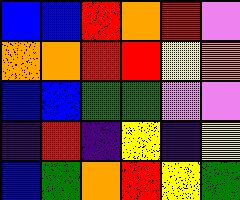[["blue", "blue", "red", "orange", "red", "violet"], ["orange", "orange", "red", "red", "yellow", "orange"], ["blue", "blue", "green", "green", "violet", "violet"], ["indigo", "red", "indigo", "yellow", "indigo", "yellow"], ["blue", "green", "orange", "red", "yellow", "green"]]